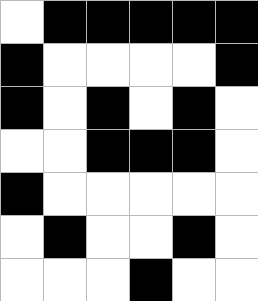[["white", "black", "black", "black", "black", "black"], ["black", "white", "white", "white", "white", "black"], ["black", "white", "black", "white", "black", "white"], ["white", "white", "black", "black", "black", "white"], ["black", "white", "white", "white", "white", "white"], ["white", "black", "white", "white", "black", "white"], ["white", "white", "white", "black", "white", "white"]]